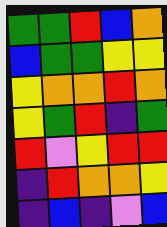[["green", "green", "red", "blue", "orange"], ["blue", "green", "green", "yellow", "yellow"], ["yellow", "orange", "orange", "red", "orange"], ["yellow", "green", "red", "indigo", "green"], ["red", "violet", "yellow", "red", "red"], ["indigo", "red", "orange", "orange", "yellow"], ["indigo", "blue", "indigo", "violet", "blue"]]